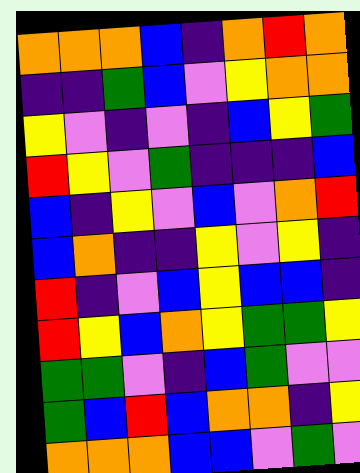[["orange", "orange", "orange", "blue", "indigo", "orange", "red", "orange"], ["indigo", "indigo", "green", "blue", "violet", "yellow", "orange", "orange"], ["yellow", "violet", "indigo", "violet", "indigo", "blue", "yellow", "green"], ["red", "yellow", "violet", "green", "indigo", "indigo", "indigo", "blue"], ["blue", "indigo", "yellow", "violet", "blue", "violet", "orange", "red"], ["blue", "orange", "indigo", "indigo", "yellow", "violet", "yellow", "indigo"], ["red", "indigo", "violet", "blue", "yellow", "blue", "blue", "indigo"], ["red", "yellow", "blue", "orange", "yellow", "green", "green", "yellow"], ["green", "green", "violet", "indigo", "blue", "green", "violet", "violet"], ["green", "blue", "red", "blue", "orange", "orange", "indigo", "yellow"], ["orange", "orange", "orange", "blue", "blue", "violet", "green", "violet"]]